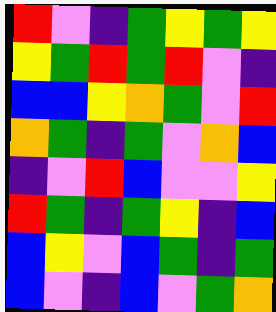[["red", "violet", "indigo", "green", "yellow", "green", "yellow"], ["yellow", "green", "red", "green", "red", "violet", "indigo"], ["blue", "blue", "yellow", "orange", "green", "violet", "red"], ["orange", "green", "indigo", "green", "violet", "orange", "blue"], ["indigo", "violet", "red", "blue", "violet", "violet", "yellow"], ["red", "green", "indigo", "green", "yellow", "indigo", "blue"], ["blue", "yellow", "violet", "blue", "green", "indigo", "green"], ["blue", "violet", "indigo", "blue", "violet", "green", "orange"]]